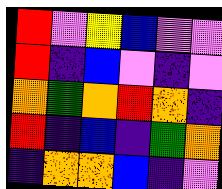[["red", "violet", "yellow", "blue", "violet", "violet"], ["red", "indigo", "blue", "violet", "indigo", "violet"], ["orange", "green", "orange", "red", "orange", "indigo"], ["red", "indigo", "blue", "indigo", "green", "orange"], ["indigo", "orange", "orange", "blue", "indigo", "violet"]]